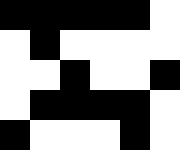[["black", "black", "black", "black", "black", "white"], ["white", "black", "white", "white", "white", "white"], ["white", "white", "black", "white", "white", "black"], ["white", "black", "black", "black", "black", "white"], ["black", "white", "white", "white", "black", "white"]]